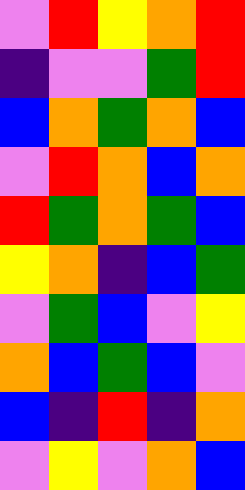[["violet", "red", "yellow", "orange", "red"], ["indigo", "violet", "violet", "green", "red"], ["blue", "orange", "green", "orange", "blue"], ["violet", "red", "orange", "blue", "orange"], ["red", "green", "orange", "green", "blue"], ["yellow", "orange", "indigo", "blue", "green"], ["violet", "green", "blue", "violet", "yellow"], ["orange", "blue", "green", "blue", "violet"], ["blue", "indigo", "red", "indigo", "orange"], ["violet", "yellow", "violet", "orange", "blue"]]